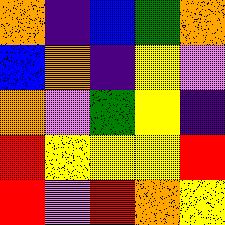[["orange", "indigo", "blue", "green", "orange"], ["blue", "orange", "indigo", "yellow", "violet"], ["orange", "violet", "green", "yellow", "indigo"], ["red", "yellow", "yellow", "yellow", "red"], ["red", "violet", "red", "orange", "yellow"]]